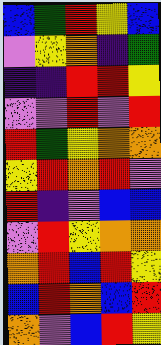[["blue", "green", "red", "yellow", "blue"], ["violet", "yellow", "orange", "indigo", "green"], ["indigo", "indigo", "red", "red", "yellow"], ["violet", "violet", "red", "violet", "red"], ["red", "green", "yellow", "orange", "orange"], ["yellow", "red", "orange", "red", "violet"], ["red", "indigo", "violet", "blue", "blue"], ["violet", "red", "yellow", "orange", "orange"], ["orange", "red", "blue", "red", "yellow"], ["blue", "red", "orange", "blue", "red"], ["orange", "violet", "blue", "red", "yellow"]]